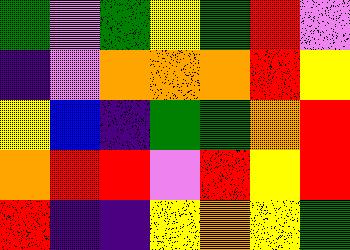[["green", "violet", "green", "yellow", "green", "red", "violet"], ["indigo", "violet", "orange", "orange", "orange", "red", "yellow"], ["yellow", "blue", "indigo", "green", "green", "orange", "red"], ["orange", "red", "red", "violet", "red", "yellow", "red"], ["red", "indigo", "indigo", "yellow", "orange", "yellow", "green"]]